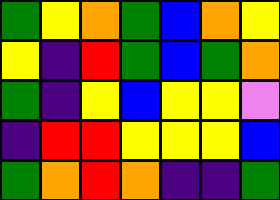[["green", "yellow", "orange", "green", "blue", "orange", "yellow"], ["yellow", "indigo", "red", "green", "blue", "green", "orange"], ["green", "indigo", "yellow", "blue", "yellow", "yellow", "violet"], ["indigo", "red", "red", "yellow", "yellow", "yellow", "blue"], ["green", "orange", "red", "orange", "indigo", "indigo", "green"]]